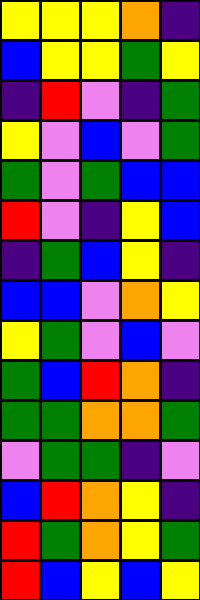[["yellow", "yellow", "yellow", "orange", "indigo"], ["blue", "yellow", "yellow", "green", "yellow"], ["indigo", "red", "violet", "indigo", "green"], ["yellow", "violet", "blue", "violet", "green"], ["green", "violet", "green", "blue", "blue"], ["red", "violet", "indigo", "yellow", "blue"], ["indigo", "green", "blue", "yellow", "indigo"], ["blue", "blue", "violet", "orange", "yellow"], ["yellow", "green", "violet", "blue", "violet"], ["green", "blue", "red", "orange", "indigo"], ["green", "green", "orange", "orange", "green"], ["violet", "green", "green", "indigo", "violet"], ["blue", "red", "orange", "yellow", "indigo"], ["red", "green", "orange", "yellow", "green"], ["red", "blue", "yellow", "blue", "yellow"]]